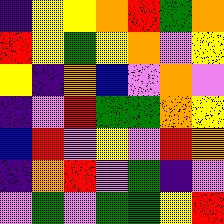[["indigo", "yellow", "yellow", "orange", "red", "green", "orange"], ["red", "yellow", "green", "yellow", "orange", "violet", "yellow"], ["yellow", "indigo", "orange", "blue", "violet", "orange", "violet"], ["indigo", "violet", "red", "green", "green", "orange", "yellow"], ["blue", "red", "violet", "yellow", "violet", "red", "orange"], ["indigo", "orange", "red", "violet", "green", "indigo", "violet"], ["violet", "green", "violet", "green", "green", "yellow", "red"]]